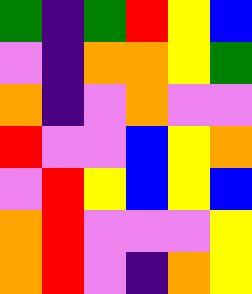[["green", "indigo", "green", "red", "yellow", "blue"], ["violet", "indigo", "orange", "orange", "yellow", "green"], ["orange", "indigo", "violet", "orange", "violet", "violet"], ["red", "violet", "violet", "blue", "yellow", "orange"], ["violet", "red", "yellow", "blue", "yellow", "blue"], ["orange", "red", "violet", "violet", "violet", "yellow"], ["orange", "red", "violet", "indigo", "orange", "yellow"]]